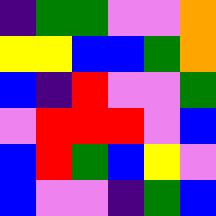[["indigo", "green", "green", "violet", "violet", "orange"], ["yellow", "yellow", "blue", "blue", "green", "orange"], ["blue", "indigo", "red", "violet", "violet", "green"], ["violet", "red", "red", "red", "violet", "blue"], ["blue", "red", "green", "blue", "yellow", "violet"], ["blue", "violet", "violet", "indigo", "green", "blue"]]